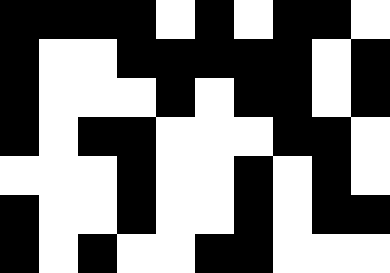[["black", "black", "black", "black", "white", "black", "white", "black", "black", "white"], ["black", "white", "white", "black", "black", "black", "black", "black", "white", "black"], ["black", "white", "white", "white", "black", "white", "black", "black", "white", "black"], ["black", "white", "black", "black", "white", "white", "white", "black", "black", "white"], ["white", "white", "white", "black", "white", "white", "black", "white", "black", "white"], ["black", "white", "white", "black", "white", "white", "black", "white", "black", "black"], ["black", "white", "black", "white", "white", "black", "black", "white", "white", "white"]]